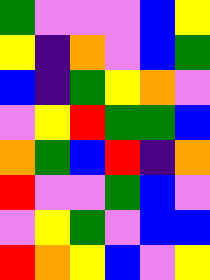[["green", "violet", "violet", "violet", "blue", "yellow"], ["yellow", "indigo", "orange", "violet", "blue", "green"], ["blue", "indigo", "green", "yellow", "orange", "violet"], ["violet", "yellow", "red", "green", "green", "blue"], ["orange", "green", "blue", "red", "indigo", "orange"], ["red", "violet", "violet", "green", "blue", "violet"], ["violet", "yellow", "green", "violet", "blue", "blue"], ["red", "orange", "yellow", "blue", "violet", "yellow"]]